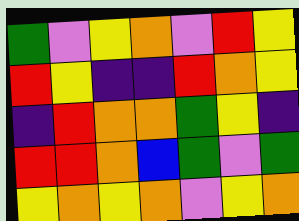[["green", "violet", "yellow", "orange", "violet", "red", "yellow"], ["red", "yellow", "indigo", "indigo", "red", "orange", "yellow"], ["indigo", "red", "orange", "orange", "green", "yellow", "indigo"], ["red", "red", "orange", "blue", "green", "violet", "green"], ["yellow", "orange", "yellow", "orange", "violet", "yellow", "orange"]]